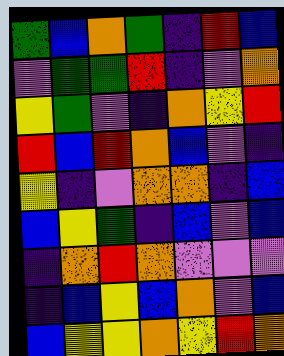[["green", "blue", "orange", "green", "indigo", "red", "blue"], ["violet", "green", "green", "red", "indigo", "violet", "orange"], ["yellow", "green", "violet", "indigo", "orange", "yellow", "red"], ["red", "blue", "red", "orange", "blue", "violet", "indigo"], ["yellow", "indigo", "violet", "orange", "orange", "indigo", "blue"], ["blue", "yellow", "green", "indigo", "blue", "violet", "blue"], ["indigo", "orange", "red", "orange", "violet", "violet", "violet"], ["indigo", "blue", "yellow", "blue", "orange", "violet", "blue"], ["blue", "yellow", "yellow", "orange", "yellow", "red", "orange"]]